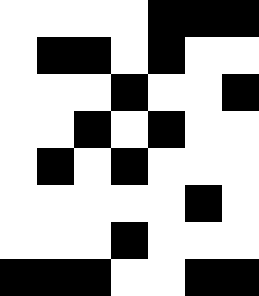[["white", "white", "white", "white", "black", "black", "black"], ["white", "black", "black", "white", "black", "white", "white"], ["white", "white", "white", "black", "white", "white", "black"], ["white", "white", "black", "white", "black", "white", "white"], ["white", "black", "white", "black", "white", "white", "white"], ["white", "white", "white", "white", "white", "black", "white"], ["white", "white", "white", "black", "white", "white", "white"], ["black", "black", "black", "white", "white", "black", "black"]]